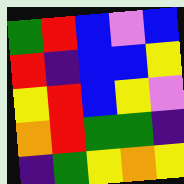[["green", "red", "blue", "violet", "blue"], ["red", "indigo", "blue", "blue", "yellow"], ["yellow", "red", "blue", "yellow", "violet"], ["orange", "red", "green", "green", "indigo"], ["indigo", "green", "yellow", "orange", "yellow"]]